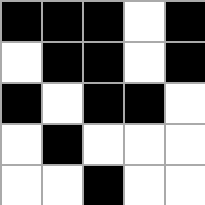[["black", "black", "black", "white", "black"], ["white", "black", "black", "white", "black"], ["black", "white", "black", "black", "white"], ["white", "black", "white", "white", "white"], ["white", "white", "black", "white", "white"]]